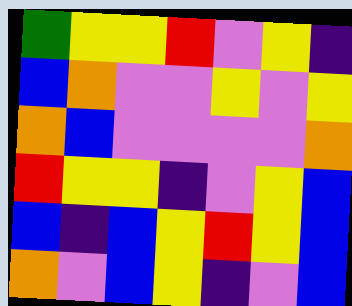[["green", "yellow", "yellow", "red", "violet", "yellow", "indigo"], ["blue", "orange", "violet", "violet", "yellow", "violet", "yellow"], ["orange", "blue", "violet", "violet", "violet", "violet", "orange"], ["red", "yellow", "yellow", "indigo", "violet", "yellow", "blue"], ["blue", "indigo", "blue", "yellow", "red", "yellow", "blue"], ["orange", "violet", "blue", "yellow", "indigo", "violet", "blue"]]